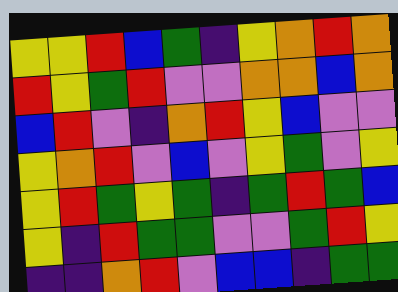[["yellow", "yellow", "red", "blue", "green", "indigo", "yellow", "orange", "red", "orange"], ["red", "yellow", "green", "red", "violet", "violet", "orange", "orange", "blue", "orange"], ["blue", "red", "violet", "indigo", "orange", "red", "yellow", "blue", "violet", "violet"], ["yellow", "orange", "red", "violet", "blue", "violet", "yellow", "green", "violet", "yellow"], ["yellow", "red", "green", "yellow", "green", "indigo", "green", "red", "green", "blue"], ["yellow", "indigo", "red", "green", "green", "violet", "violet", "green", "red", "yellow"], ["indigo", "indigo", "orange", "red", "violet", "blue", "blue", "indigo", "green", "green"]]